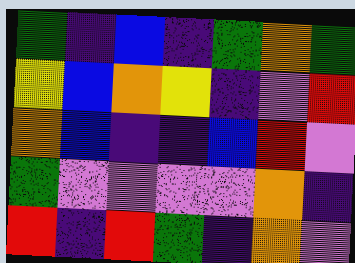[["green", "indigo", "blue", "indigo", "green", "orange", "green"], ["yellow", "blue", "orange", "yellow", "indigo", "violet", "red"], ["orange", "blue", "indigo", "indigo", "blue", "red", "violet"], ["green", "violet", "violet", "violet", "violet", "orange", "indigo"], ["red", "indigo", "red", "green", "indigo", "orange", "violet"]]